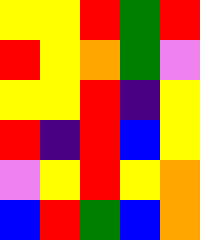[["yellow", "yellow", "red", "green", "red"], ["red", "yellow", "orange", "green", "violet"], ["yellow", "yellow", "red", "indigo", "yellow"], ["red", "indigo", "red", "blue", "yellow"], ["violet", "yellow", "red", "yellow", "orange"], ["blue", "red", "green", "blue", "orange"]]